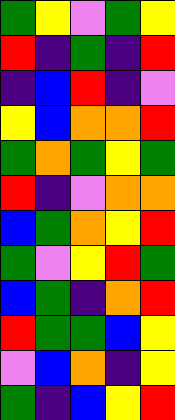[["green", "yellow", "violet", "green", "yellow"], ["red", "indigo", "green", "indigo", "red"], ["indigo", "blue", "red", "indigo", "violet"], ["yellow", "blue", "orange", "orange", "red"], ["green", "orange", "green", "yellow", "green"], ["red", "indigo", "violet", "orange", "orange"], ["blue", "green", "orange", "yellow", "red"], ["green", "violet", "yellow", "red", "green"], ["blue", "green", "indigo", "orange", "red"], ["red", "green", "green", "blue", "yellow"], ["violet", "blue", "orange", "indigo", "yellow"], ["green", "indigo", "blue", "yellow", "red"]]